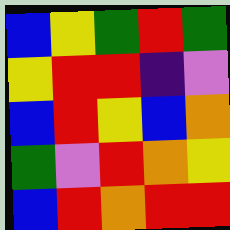[["blue", "yellow", "green", "red", "green"], ["yellow", "red", "red", "indigo", "violet"], ["blue", "red", "yellow", "blue", "orange"], ["green", "violet", "red", "orange", "yellow"], ["blue", "red", "orange", "red", "red"]]